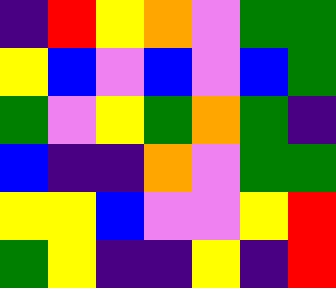[["indigo", "red", "yellow", "orange", "violet", "green", "green"], ["yellow", "blue", "violet", "blue", "violet", "blue", "green"], ["green", "violet", "yellow", "green", "orange", "green", "indigo"], ["blue", "indigo", "indigo", "orange", "violet", "green", "green"], ["yellow", "yellow", "blue", "violet", "violet", "yellow", "red"], ["green", "yellow", "indigo", "indigo", "yellow", "indigo", "red"]]